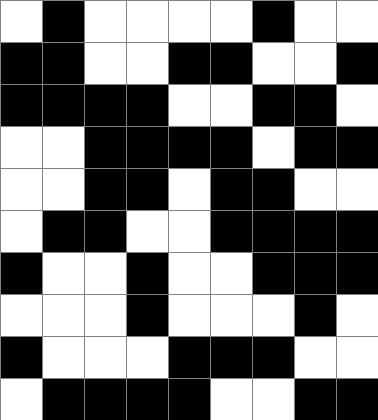[["white", "black", "white", "white", "white", "white", "black", "white", "white"], ["black", "black", "white", "white", "black", "black", "white", "white", "black"], ["black", "black", "black", "black", "white", "white", "black", "black", "white"], ["white", "white", "black", "black", "black", "black", "white", "black", "black"], ["white", "white", "black", "black", "white", "black", "black", "white", "white"], ["white", "black", "black", "white", "white", "black", "black", "black", "black"], ["black", "white", "white", "black", "white", "white", "black", "black", "black"], ["white", "white", "white", "black", "white", "white", "white", "black", "white"], ["black", "white", "white", "white", "black", "black", "black", "white", "white"], ["white", "black", "black", "black", "black", "white", "white", "black", "black"]]